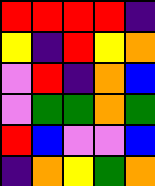[["red", "red", "red", "red", "indigo"], ["yellow", "indigo", "red", "yellow", "orange"], ["violet", "red", "indigo", "orange", "blue"], ["violet", "green", "green", "orange", "green"], ["red", "blue", "violet", "violet", "blue"], ["indigo", "orange", "yellow", "green", "orange"]]